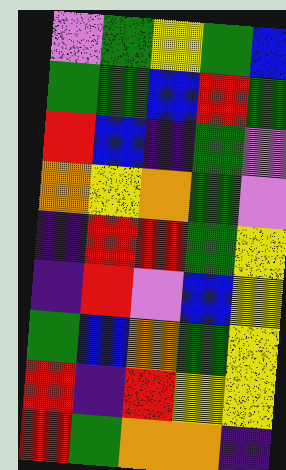[["violet", "green", "yellow", "green", "blue"], ["green", "green", "blue", "red", "green"], ["red", "blue", "indigo", "green", "violet"], ["orange", "yellow", "orange", "green", "violet"], ["indigo", "red", "red", "green", "yellow"], ["indigo", "red", "violet", "blue", "yellow"], ["green", "blue", "orange", "green", "yellow"], ["red", "indigo", "red", "yellow", "yellow"], ["red", "green", "orange", "orange", "indigo"]]